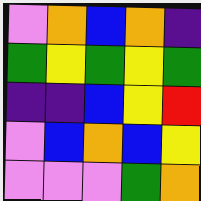[["violet", "orange", "blue", "orange", "indigo"], ["green", "yellow", "green", "yellow", "green"], ["indigo", "indigo", "blue", "yellow", "red"], ["violet", "blue", "orange", "blue", "yellow"], ["violet", "violet", "violet", "green", "orange"]]